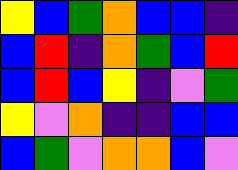[["yellow", "blue", "green", "orange", "blue", "blue", "indigo"], ["blue", "red", "indigo", "orange", "green", "blue", "red"], ["blue", "red", "blue", "yellow", "indigo", "violet", "green"], ["yellow", "violet", "orange", "indigo", "indigo", "blue", "blue"], ["blue", "green", "violet", "orange", "orange", "blue", "violet"]]